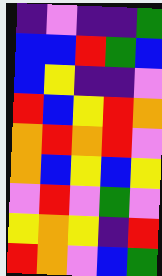[["indigo", "violet", "indigo", "indigo", "green"], ["blue", "blue", "red", "green", "blue"], ["blue", "yellow", "indigo", "indigo", "violet"], ["red", "blue", "yellow", "red", "orange"], ["orange", "red", "orange", "red", "violet"], ["orange", "blue", "yellow", "blue", "yellow"], ["violet", "red", "violet", "green", "violet"], ["yellow", "orange", "yellow", "indigo", "red"], ["red", "orange", "violet", "blue", "green"]]